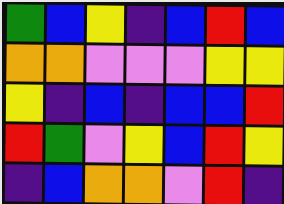[["green", "blue", "yellow", "indigo", "blue", "red", "blue"], ["orange", "orange", "violet", "violet", "violet", "yellow", "yellow"], ["yellow", "indigo", "blue", "indigo", "blue", "blue", "red"], ["red", "green", "violet", "yellow", "blue", "red", "yellow"], ["indigo", "blue", "orange", "orange", "violet", "red", "indigo"]]